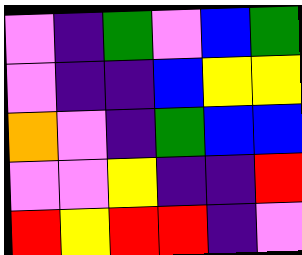[["violet", "indigo", "green", "violet", "blue", "green"], ["violet", "indigo", "indigo", "blue", "yellow", "yellow"], ["orange", "violet", "indigo", "green", "blue", "blue"], ["violet", "violet", "yellow", "indigo", "indigo", "red"], ["red", "yellow", "red", "red", "indigo", "violet"]]